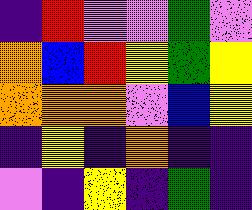[["indigo", "red", "violet", "violet", "green", "violet"], ["orange", "blue", "red", "yellow", "green", "yellow"], ["orange", "orange", "orange", "violet", "blue", "yellow"], ["indigo", "yellow", "indigo", "orange", "indigo", "indigo"], ["violet", "indigo", "yellow", "indigo", "green", "indigo"]]